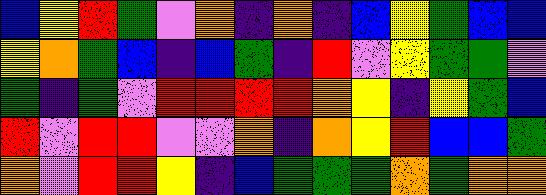[["blue", "yellow", "red", "green", "violet", "orange", "indigo", "orange", "indigo", "blue", "yellow", "green", "blue", "blue"], ["yellow", "orange", "green", "blue", "indigo", "blue", "green", "indigo", "red", "violet", "yellow", "green", "green", "violet"], ["green", "indigo", "green", "violet", "red", "red", "red", "red", "orange", "yellow", "indigo", "yellow", "green", "blue"], ["red", "violet", "red", "red", "violet", "violet", "orange", "indigo", "orange", "yellow", "red", "blue", "blue", "green"], ["orange", "violet", "red", "red", "yellow", "indigo", "blue", "green", "green", "green", "orange", "green", "orange", "orange"]]